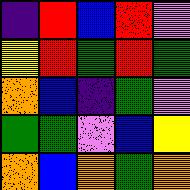[["indigo", "red", "blue", "red", "violet"], ["yellow", "red", "green", "red", "green"], ["orange", "blue", "indigo", "green", "violet"], ["green", "green", "violet", "blue", "yellow"], ["orange", "blue", "orange", "green", "orange"]]